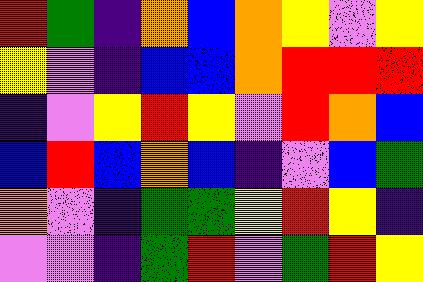[["red", "green", "indigo", "orange", "blue", "orange", "yellow", "violet", "yellow"], ["yellow", "violet", "indigo", "blue", "blue", "orange", "red", "red", "red"], ["indigo", "violet", "yellow", "red", "yellow", "violet", "red", "orange", "blue"], ["blue", "red", "blue", "orange", "blue", "indigo", "violet", "blue", "green"], ["orange", "violet", "indigo", "green", "green", "yellow", "red", "yellow", "indigo"], ["violet", "violet", "indigo", "green", "red", "violet", "green", "red", "yellow"]]